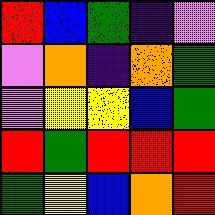[["red", "blue", "green", "indigo", "violet"], ["violet", "orange", "indigo", "orange", "green"], ["violet", "yellow", "yellow", "blue", "green"], ["red", "green", "red", "red", "red"], ["green", "yellow", "blue", "orange", "red"]]